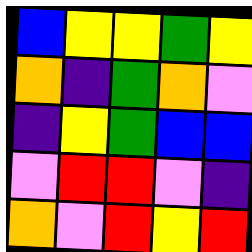[["blue", "yellow", "yellow", "green", "yellow"], ["orange", "indigo", "green", "orange", "violet"], ["indigo", "yellow", "green", "blue", "blue"], ["violet", "red", "red", "violet", "indigo"], ["orange", "violet", "red", "yellow", "red"]]